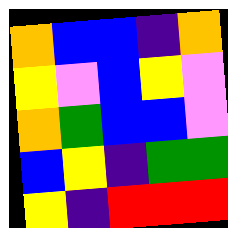[["orange", "blue", "blue", "indigo", "orange"], ["yellow", "violet", "blue", "yellow", "violet"], ["orange", "green", "blue", "blue", "violet"], ["blue", "yellow", "indigo", "green", "green"], ["yellow", "indigo", "red", "red", "red"]]